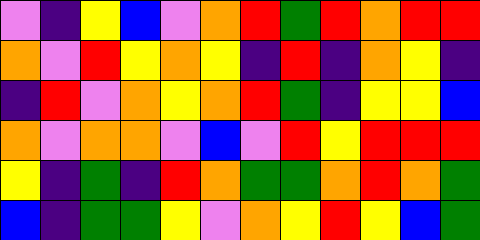[["violet", "indigo", "yellow", "blue", "violet", "orange", "red", "green", "red", "orange", "red", "red"], ["orange", "violet", "red", "yellow", "orange", "yellow", "indigo", "red", "indigo", "orange", "yellow", "indigo"], ["indigo", "red", "violet", "orange", "yellow", "orange", "red", "green", "indigo", "yellow", "yellow", "blue"], ["orange", "violet", "orange", "orange", "violet", "blue", "violet", "red", "yellow", "red", "red", "red"], ["yellow", "indigo", "green", "indigo", "red", "orange", "green", "green", "orange", "red", "orange", "green"], ["blue", "indigo", "green", "green", "yellow", "violet", "orange", "yellow", "red", "yellow", "blue", "green"]]